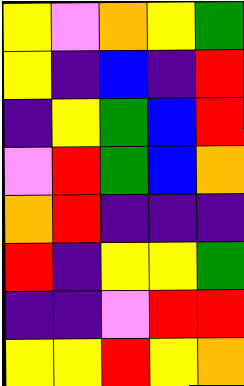[["yellow", "violet", "orange", "yellow", "green"], ["yellow", "indigo", "blue", "indigo", "red"], ["indigo", "yellow", "green", "blue", "red"], ["violet", "red", "green", "blue", "orange"], ["orange", "red", "indigo", "indigo", "indigo"], ["red", "indigo", "yellow", "yellow", "green"], ["indigo", "indigo", "violet", "red", "red"], ["yellow", "yellow", "red", "yellow", "orange"]]